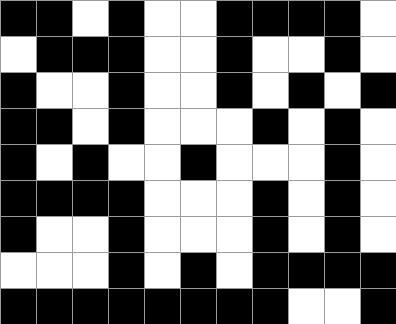[["black", "black", "white", "black", "white", "white", "black", "black", "black", "black", "white"], ["white", "black", "black", "black", "white", "white", "black", "white", "white", "black", "white"], ["black", "white", "white", "black", "white", "white", "black", "white", "black", "white", "black"], ["black", "black", "white", "black", "white", "white", "white", "black", "white", "black", "white"], ["black", "white", "black", "white", "white", "black", "white", "white", "white", "black", "white"], ["black", "black", "black", "black", "white", "white", "white", "black", "white", "black", "white"], ["black", "white", "white", "black", "white", "white", "white", "black", "white", "black", "white"], ["white", "white", "white", "black", "white", "black", "white", "black", "black", "black", "black"], ["black", "black", "black", "black", "black", "black", "black", "black", "white", "white", "black"]]